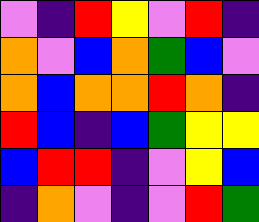[["violet", "indigo", "red", "yellow", "violet", "red", "indigo"], ["orange", "violet", "blue", "orange", "green", "blue", "violet"], ["orange", "blue", "orange", "orange", "red", "orange", "indigo"], ["red", "blue", "indigo", "blue", "green", "yellow", "yellow"], ["blue", "red", "red", "indigo", "violet", "yellow", "blue"], ["indigo", "orange", "violet", "indigo", "violet", "red", "green"]]